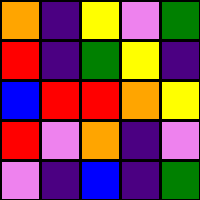[["orange", "indigo", "yellow", "violet", "green"], ["red", "indigo", "green", "yellow", "indigo"], ["blue", "red", "red", "orange", "yellow"], ["red", "violet", "orange", "indigo", "violet"], ["violet", "indigo", "blue", "indigo", "green"]]